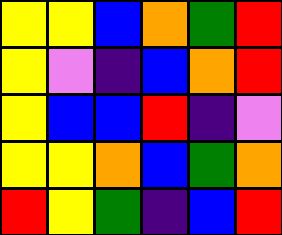[["yellow", "yellow", "blue", "orange", "green", "red"], ["yellow", "violet", "indigo", "blue", "orange", "red"], ["yellow", "blue", "blue", "red", "indigo", "violet"], ["yellow", "yellow", "orange", "blue", "green", "orange"], ["red", "yellow", "green", "indigo", "blue", "red"]]